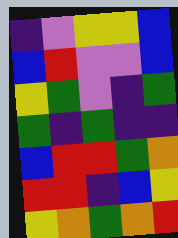[["indigo", "violet", "yellow", "yellow", "blue"], ["blue", "red", "violet", "violet", "blue"], ["yellow", "green", "violet", "indigo", "green"], ["green", "indigo", "green", "indigo", "indigo"], ["blue", "red", "red", "green", "orange"], ["red", "red", "indigo", "blue", "yellow"], ["yellow", "orange", "green", "orange", "red"]]